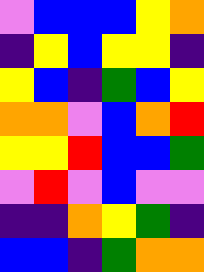[["violet", "blue", "blue", "blue", "yellow", "orange"], ["indigo", "yellow", "blue", "yellow", "yellow", "indigo"], ["yellow", "blue", "indigo", "green", "blue", "yellow"], ["orange", "orange", "violet", "blue", "orange", "red"], ["yellow", "yellow", "red", "blue", "blue", "green"], ["violet", "red", "violet", "blue", "violet", "violet"], ["indigo", "indigo", "orange", "yellow", "green", "indigo"], ["blue", "blue", "indigo", "green", "orange", "orange"]]